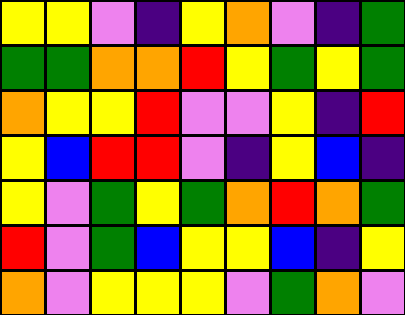[["yellow", "yellow", "violet", "indigo", "yellow", "orange", "violet", "indigo", "green"], ["green", "green", "orange", "orange", "red", "yellow", "green", "yellow", "green"], ["orange", "yellow", "yellow", "red", "violet", "violet", "yellow", "indigo", "red"], ["yellow", "blue", "red", "red", "violet", "indigo", "yellow", "blue", "indigo"], ["yellow", "violet", "green", "yellow", "green", "orange", "red", "orange", "green"], ["red", "violet", "green", "blue", "yellow", "yellow", "blue", "indigo", "yellow"], ["orange", "violet", "yellow", "yellow", "yellow", "violet", "green", "orange", "violet"]]